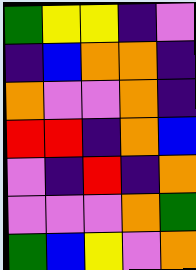[["green", "yellow", "yellow", "indigo", "violet"], ["indigo", "blue", "orange", "orange", "indigo"], ["orange", "violet", "violet", "orange", "indigo"], ["red", "red", "indigo", "orange", "blue"], ["violet", "indigo", "red", "indigo", "orange"], ["violet", "violet", "violet", "orange", "green"], ["green", "blue", "yellow", "violet", "orange"]]